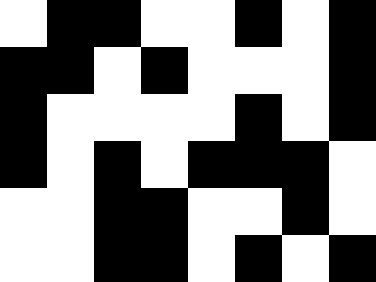[["white", "black", "black", "white", "white", "black", "white", "black"], ["black", "black", "white", "black", "white", "white", "white", "black"], ["black", "white", "white", "white", "white", "black", "white", "black"], ["black", "white", "black", "white", "black", "black", "black", "white"], ["white", "white", "black", "black", "white", "white", "black", "white"], ["white", "white", "black", "black", "white", "black", "white", "black"]]